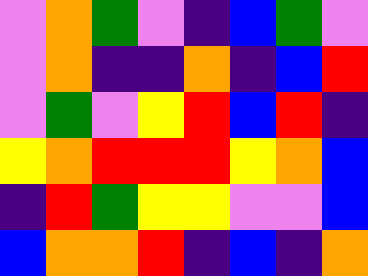[["violet", "orange", "green", "violet", "indigo", "blue", "green", "violet"], ["violet", "orange", "indigo", "indigo", "orange", "indigo", "blue", "red"], ["violet", "green", "violet", "yellow", "red", "blue", "red", "indigo"], ["yellow", "orange", "red", "red", "red", "yellow", "orange", "blue"], ["indigo", "red", "green", "yellow", "yellow", "violet", "violet", "blue"], ["blue", "orange", "orange", "red", "indigo", "blue", "indigo", "orange"]]